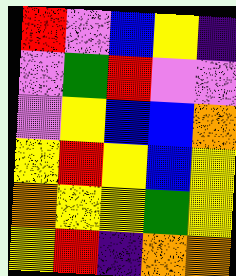[["red", "violet", "blue", "yellow", "indigo"], ["violet", "green", "red", "violet", "violet"], ["violet", "yellow", "blue", "blue", "orange"], ["yellow", "red", "yellow", "blue", "yellow"], ["orange", "yellow", "yellow", "green", "yellow"], ["yellow", "red", "indigo", "orange", "orange"]]